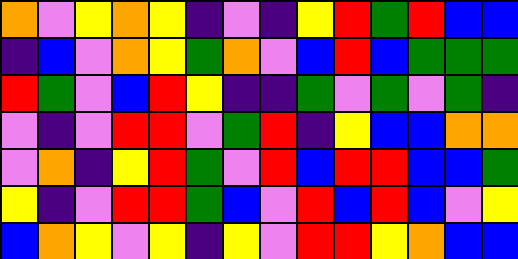[["orange", "violet", "yellow", "orange", "yellow", "indigo", "violet", "indigo", "yellow", "red", "green", "red", "blue", "blue"], ["indigo", "blue", "violet", "orange", "yellow", "green", "orange", "violet", "blue", "red", "blue", "green", "green", "green"], ["red", "green", "violet", "blue", "red", "yellow", "indigo", "indigo", "green", "violet", "green", "violet", "green", "indigo"], ["violet", "indigo", "violet", "red", "red", "violet", "green", "red", "indigo", "yellow", "blue", "blue", "orange", "orange"], ["violet", "orange", "indigo", "yellow", "red", "green", "violet", "red", "blue", "red", "red", "blue", "blue", "green"], ["yellow", "indigo", "violet", "red", "red", "green", "blue", "violet", "red", "blue", "red", "blue", "violet", "yellow"], ["blue", "orange", "yellow", "violet", "yellow", "indigo", "yellow", "violet", "red", "red", "yellow", "orange", "blue", "blue"]]